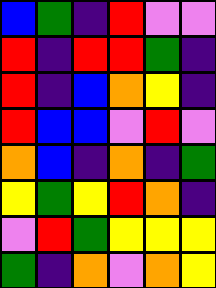[["blue", "green", "indigo", "red", "violet", "violet"], ["red", "indigo", "red", "red", "green", "indigo"], ["red", "indigo", "blue", "orange", "yellow", "indigo"], ["red", "blue", "blue", "violet", "red", "violet"], ["orange", "blue", "indigo", "orange", "indigo", "green"], ["yellow", "green", "yellow", "red", "orange", "indigo"], ["violet", "red", "green", "yellow", "yellow", "yellow"], ["green", "indigo", "orange", "violet", "orange", "yellow"]]